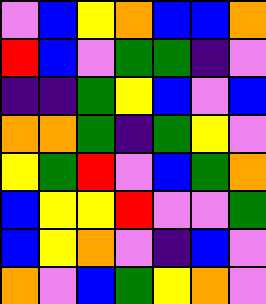[["violet", "blue", "yellow", "orange", "blue", "blue", "orange"], ["red", "blue", "violet", "green", "green", "indigo", "violet"], ["indigo", "indigo", "green", "yellow", "blue", "violet", "blue"], ["orange", "orange", "green", "indigo", "green", "yellow", "violet"], ["yellow", "green", "red", "violet", "blue", "green", "orange"], ["blue", "yellow", "yellow", "red", "violet", "violet", "green"], ["blue", "yellow", "orange", "violet", "indigo", "blue", "violet"], ["orange", "violet", "blue", "green", "yellow", "orange", "violet"]]